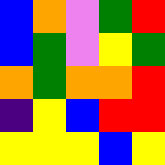[["blue", "orange", "violet", "green", "red"], ["blue", "green", "violet", "yellow", "green"], ["orange", "green", "orange", "orange", "red"], ["indigo", "yellow", "blue", "red", "red"], ["yellow", "yellow", "yellow", "blue", "yellow"]]